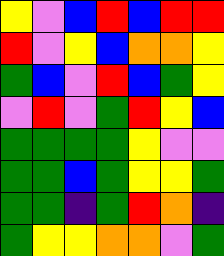[["yellow", "violet", "blue", "red", "blue", "red", "red"], ["red", "violet", "yellow", "blue", "orange", "orange", "yellow"], ["green", "blue", "violet", "red", "blue", "green", "yellow"], ["violet", "red", "violet", "green", "red", "yellow", "blue"], ["green", "green", "green", "green", "yellow", "violet", "violet"], ["green", "green", "blue", "green", "yellow", "yellow", "green"], ["green", "green", "indigo", "green", "red", "orange", "indigo"], ["green", "yellow", "yellow", "orange", "orange", "violet", "green"]]